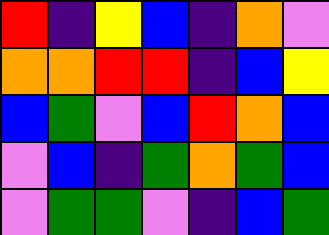[["red", "indigo", "yellow", "blue", "indigo", "orange", "violet"], ["orange", "orange", "red", "red", "indigo", "blue", "yellow"], ["blue", "green", "violet", "blue", "red", "orange", "blue"], ["violet", "blue", "indigo", "green", "orange", "green", "blue"], ["violet", "green", "green", "violet", "indigo", "blue", "green"]]